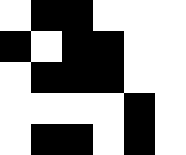[["white", "black", "black", "white", "white", "white"], ["black", "white", "black", "black", "white", "white"], ["white", "black", "black", "black", "white", "white"], ["white", "white", "white", "white", "black", "white"], ["white", "black", "black", "white", "black", "white"]]